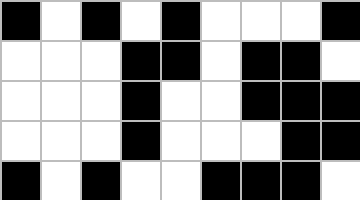[["black", "white", "black", "white", "black", "white", "white", "white", "black"], ["white", "white", "white", "black", "black", "white", "black", "black", "white"], ["white", "white", "white", "black", "white", "white", "black", "black", "black"], ["white", "white", "white", "black", "white", "white", "white", "black", "black"], ["black", "white", "black", "white", "white", "black", "black", "black", "white"]]